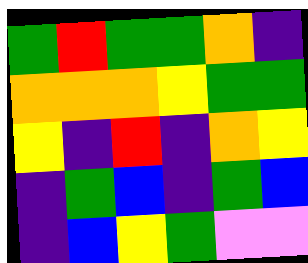[["green", "red", "green", "green", "orange", "indigo"], ["orange", "orange", "orange", "yellow", "green", "green"], ["yellow", "indigo", "red", "indigo", "orange", "yellow"], ["indigo", "green", "blue", "indigo", "green", "blue"], ["indigo", "blue", "yellow", "green", "violet", "violet"]]